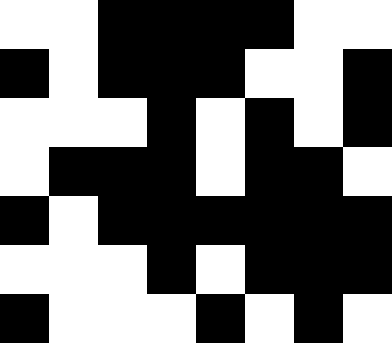[["white", "white", "black", "black", "black", "black", "white", "white"], ["black", "white", "black", "black", "black", "white", "white", "black"], ["white", "white", "white", "black", "white", "black", "white", "black"], ["white", "black", "black", "black", "white", "black", "black", "white"], ["black", "white", "black", "black", "black", "black", "black", "black"], ["white", "white", "white", "black", "white", "black", "black", "black"], ["black", "white", "white", "white", "black", "white", "black", "white"]]